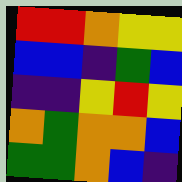[["red", "red", "orange", "yellow", "yellow"], ["blue", "blue", "indigo", "green", "blue"], ["indigo", "indigo", "yellow", "red", "yellow"], ["orange", "green", "orange", "orange", "blue"], ["green", "green", "orange", "blue", "indigo"]]